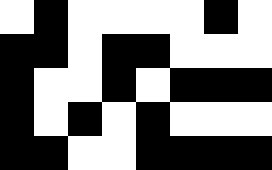[["white", "black", "white", "white", "white", "white", "black", "white"], ["black", "black", "white", "black", "black", "white", "white", "white"], ["black", "white", "white", "black", "white", "black", "black", "black"], ["black", "white", "black", "white", "black", "white", "white", "white"], ["black", "black", "white", "white", "black", "black", "black", "black"]]